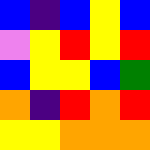[["blue", "indigo", "blue", "yellow", "blue"], ["violet", "yellow", "red", "yellow", "red"], ["blue", "yellow", "yellow", "blue", "green"], ["orange", "indigo", "red", "orange", "red"], ["yellow", "yellow", "orange", "orange", "orange"]]